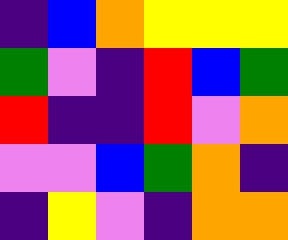[["indigo", "blue", "orange", "yellow", "yellow", "yellow"], ["green", "violet", "indigo", "red", "blue", "green"], ["red", "indigo", "indigo", "red", "violet", "orange"], ["violet", "violet", "blue", "green", "orange", "indigo"], ["indigo", "yellow", "violet", "indigo", "orange", "orange"]]